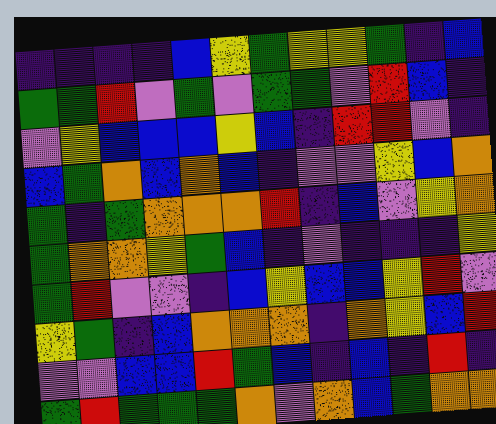[["indigo", "indigo", "indigo", "indigo", "blue", "yellow", "green", "yellow", "yellow", "green", "indigo", "blue"], ["green", "green", "red", "violet", "green", "violet", "green", "green", "violet", "red", "blue", "indigo"], ["violet", "yellow", "blue", "blue", "blue", "yellow", "blue", "indigo", "red", "red", "violet", "indigo"], ["blue", "green", "orange", "blue", "orange", "blue", "indigo", "violet", "violet", "yellow", "blue", "orange"], ["green", "indigo", "green", "orange", "orange", "orange", "red", "indigo", "blue", "violet", "yellow", "orange"], ["green", "orange", "orange", "yellow", "green", "blue", "indigo", "violet", "indigo", "indigo", "indigo", "yellow"], ["green", "red", "violet", "violet", "indigo", "blue", "yellow", "blue", "blue", "yellow", "red", "violet"], ["yellow", "green", "indigo", "blue", "orange", "orange", "orange", "indigo", "orange", "yellow", "blue", "red"], ["violet", "violet", "blue", "blue", "red", "green", "blue", "indigo", "blue", "indigo", "red", "indigo"], ["green", "red", "green", "green", "green", "orange", "violet", "orange", "blue", "green", "orange", "orange"]]